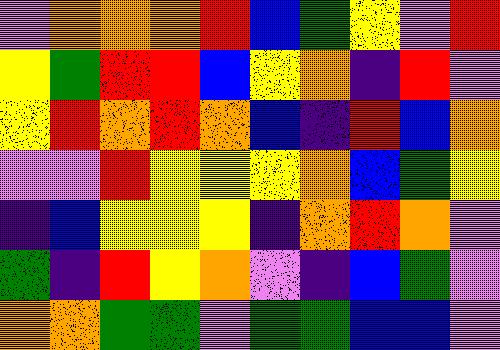[["violet", "orange", "orange", "orange", "red", "blue", "green", "yellow", "violet", "red"], ["yellow", "green", "red", "red", "blue", "yellow", "orange", "indigo", "red", "violet"], ["yellow", "red", "orange", "red", "orange", "blue", "indigo", "red", "blue", "orange"], ["violet", "violet", "red", "yellow", "yellow", "yellow", "orange", "blue", "green", "yellow"], ["indigo", "blue", "yellow", "yellow", "yellow", "indigo", "orange", "red", "orange", "violet"], ["green", "indigo", "red", "yellow", "orange", "violet", "indigo", "blue", "green", "violet"], ["orange", "orange", "green", "green", "violet", "green", "green", "blue", "blue", "violet"]]